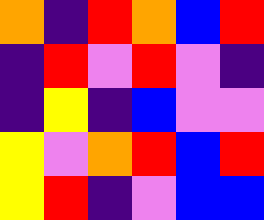[["orange", "indigo", "red", "orange", "blue", "red"], ["indigo", "red", "violet", "red", "violet", "indigo"], ["indigo", "yellow", "indigo", "blue", "violet", "violet"], ["yellow", "violet", "orange", "red", "blue", "red"], ["yellow", "red", "indigo", "violet", "blue", "blue"]]